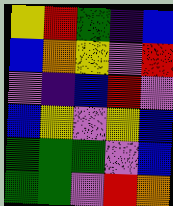[["yellow", "red", "green", "indigo", "blue"], ["blue", "orange", "yellow", "violet", "red"], ["violet", "indigo", "blue", "red", "violet"], ["blue", "yellow", "violet", "yellow", "blue"], ["green", "green", "green", "violet", "blue"], ["green", "green", "violet", "red", "orange"]]